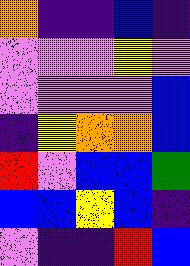[["orange", "indigo", "indigo", "blue", "indigo"], ["violet", "violet", "violet", "yellow", "violet"], ["violet", "violet", "violet", "violet", "blue"], ["indigo", "yellow", "orange", "orange", "blue"], ["red", "violet", "blue", "blue", "green"], ["blue", "blue", "yellow", "blue", "indigo"], ["violet", "indigo", "indigo", "red", "blue"]]